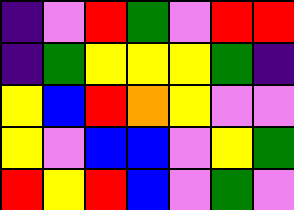[["indigo", "violet", "red", "green", "violet", "red", "red"], ["indigo", "green", "yellow", "yellow", "yellow", "green", "indigo"], ["yellow", "blue", "red", "orange", "yellow", "violet", "violet"], ["yellow", "violet", "blue", "blue", "violet", "yellow", "green"], ["red", "yellow", "red", "blue", "violet", "green", "violet"]]